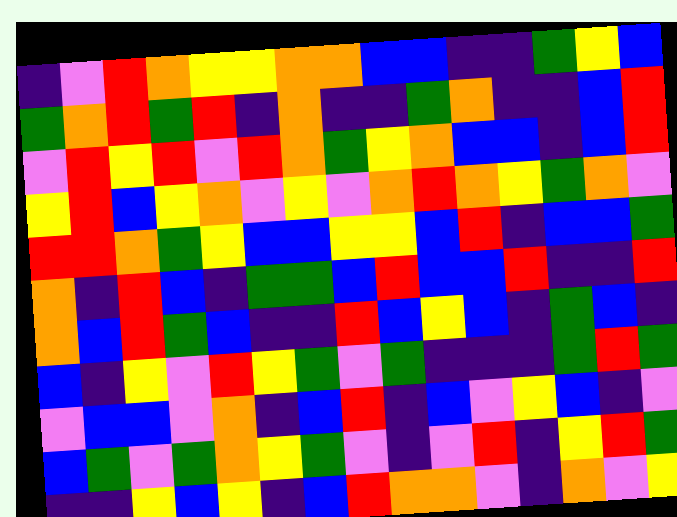[["indigo", "violet", "red", "orange", "yellow", "yellow", "orange", "orange", "blue", "blue", "indigo", "indigo", "green", "yellow", "blue"], ["green", "orange", "red", "green", "red", "indigo", "orange", "indigo", "indigo", "green", "orange", "indigo", "indigo", "blue", "red"], ["violet", "red", "yellow", "red", "violet", "red", "orange", "green", "yellow", "orange", "blue", "blue", "indigo", "blue", "red"], ["yellow", "red", "blue", "yellow", "orange", "violet", "yellow", "violet", "orange", "red", "orange", "yellow", "green", "orange", "violet"], ["red", "red", "orange", "green", "yellow", "blue", "blue", "yellow", "yellow", "blue", "red", "indigo", "blue", "blue", "green"], ["orange", "indigo", "red", "blue", "indigo", "green", "green", "blue", "red", "blue", "blue", "red", "indigo", "indigo", "red"], ["orange", "blue", "red", "green", "blue", "indigo", "indigo", "red", "blue", "yellow", "blue", "indigo", "green", "blue", "indigo"], ["blue", "indigo", "yellow", "violet", "red", "yellow", "green", "violet", "green", "indigo", "indigo", "indigo", "green", "red", "green"], ["violet", "blue", "blue", "violet", "orange", "indigo", "blue", "red", "indigo", "blue", "violet", "yellow", "blue", "indigo", "violet"], ["blue", "green", "violet", "green", "orange", "yellow", "green", "violet", "indigo", "violet", "red", "indigo", "yellow", "red", "green"], ["indigo", "indigo", "yellow", "blue", "yellow", "indigo", "blue", "red", "orange", "orange", "violet", "indigo", "orange", "violet", "yellow"]]